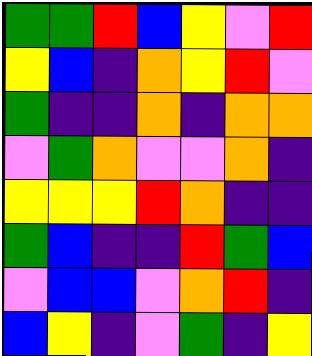[["green", "green", "red", "blue", "yellow", "violet", "red"], ["yellow", "blue", "indigo", "orange", "yellow", "red", "violet"], ["green", "indigo", "indigo", "orange", "indigo", "orange", "orange"], ["violet", "green", "orange", "violet", "violet", "orange", "indigo"], ["yellow", "yellow", "yellow", "red", "orange", "indigo", "indigo"], ["green", "blue", "indigo", "indigo", "red", "green", "blue"], ["violet", "blue", "blue", "violet", "orange", "red", "indigo"], ["blue", "yellow", "indigo", "violet", "green", "indigo", "yellow"]]